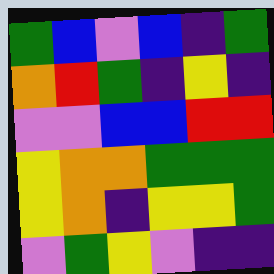[["green", "blue", "violet", "blue", "indigo", "green"], ["orange", "red", "green", "indigo", "yellow", "indigo"], ["violet", "violet", "blue", "blue", "red", "red"], ["yellow", "orange", "orange", "green", "green", "green"], ["yellow", "orange", "indigo", "yellow", "yellow", "green"], ["violet", "green", "yellow", "violet", "indigo", "indigo"]]